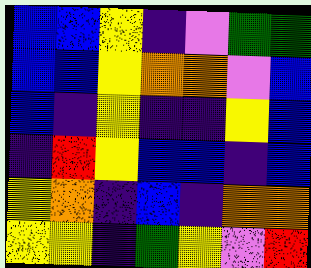[["blue", "blue", "yellow", "indigo", "violet", "green", "green"], ["blue", "blue", "yellow", "orange", "orange", "violet", "blue"], ["blue", "indigo", "yellow", "indigo", "indigo", "yellow", "blue"], ["indigo", "red", "yellow", "blue", "blue", "indigo", "blue"], ["yellow", "orange", "indigo", "blue", "indigo", "orange", "orange"], ["yellow", "yellow", "indigo", "green", "yellow", "violet", "red"]]